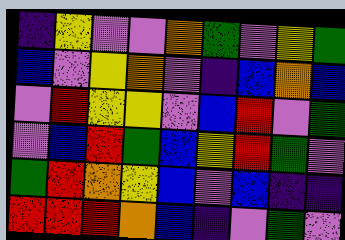[["indigo", "yellow", "violet", "violet", "orange", "green", "violet", "yellow", "green"], ["blue", "violet", "yellow", "orange", "violet", "indigo", "blue", "orange", "blue"], ["violet", "red", "yellow", "yellow", "violet", "blue", "red", "violet", "green"], ["violet", "blue", "red", "green", "blue", "yellow", "red", "green", "violet"], ["green", "red", "orange", "yellow", "blue", "violet", "blue", "indigo", "indigo"], ["red", "red", "red", "orange", "blue", "indigo", "violet", "green", "violet"]]